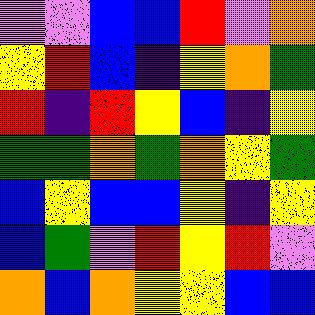[["violet", "violet", "blue", "blue", "red", "violet", "orange"], ["yellow", "red", "blue", "indigo", "yellow", "orange", "green"], ["red", "indigo", "red", "yellow", "blue", "indigo", "yellow"], ["green", "green", "orange", "green", "orange", "yellow", "green"], ["blue", "yellow", "blue", "blue", "yellow", "indigo", "yellow"], ["blue", "green", "violet", "red", "yellow", "red", "violet"], ["orange", "blue", "orange", "yellow", "yellow", "blue", "blue"]]